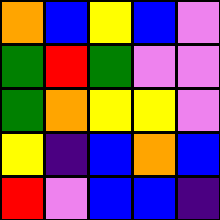[["orange", "blue", "yellow", "blue", "violet"], ["green", "red", "green", "violet", "violet"], ["green", "orange", "yellow", "yellow", "violet"], ["yellow", "indigo", "blue", "orange", "blue"], ["red", "violet", "blue", "blue", "indigo"]]